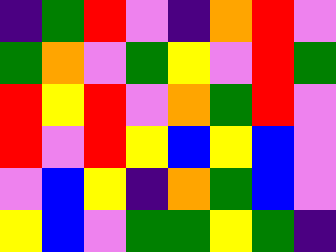[["indigo", "green", "red", "violet", "indigo", "orange", "red", "violet"], ["green", "orange", "violet", "green", "yellow", "violet", "red", "green"], ["red", "yellow", "red", "violet", "orange", "green", "red", "violet"], ["red", "violet", "red", "yellow", "blue", "yellow", "blue", "violet"], ["violet", "blue", "yellow", "indigo", "orange", "green", "blue", "violet"], ["yellow", "blue", "violet", "green", "green", "yellow", "green", "indigo"]]